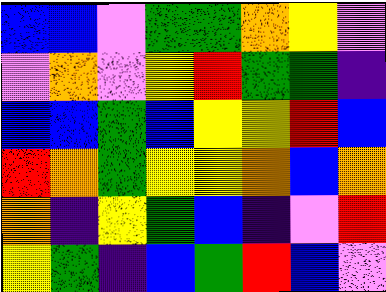[["blue", "blue", "violet", "green", "green", "orange", "yellow", "violet"], ["violet", "orange", "violet", "yellow", "red", "green", "green", "indigo"], ["blue", "blue", "green", "blue", "yellow", "yellow", "red", "blue"], ["red", "orange", "green", "yellow", "yellow", "orange", "blue", "orange"], ["orange", "indigo", "yellow", "green", "blue", "indigo", "violet", "red"], ["yellow", "green", "indigo", "blue", "green", "red", "blue", "violet"]]